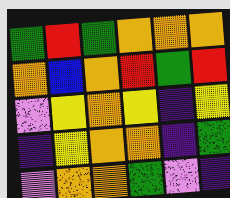[["green", "red", "green", "orange", "orange", "orange"], ["orange", "blue", "orange", "red", "green", "red"], ["violet", "yellow", "orange", "yellow", "indigo", "yellow"], ["indigo", "yellow", "orange", "orange", "indigo", "green"], ["violet", "orange", "orange", "green", "violet", "indigo"]]